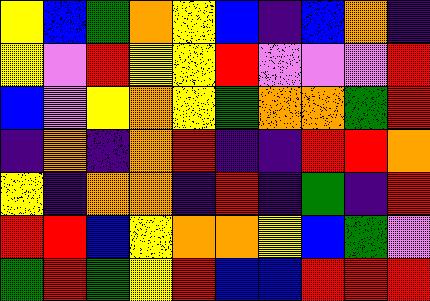[["yellow", "blue", "green", "orange", "yellow", "blue", "indigo", "blue", "orange", "indigo"], ["yellow", "violet", "red", "yellow", "yellow", "red", "violet", "violet", "violet", "red"], ["blue", "violet", "yellow", "orange", "yellow", "green", "orange", "orange", "green", "red"], ["indigo", "orange", "indigo", "orange", "red", "indigo", "indigo", "red", "red", "orange"], ["yellow", "indigo", "orange", "orange", "indigo", "red", "indigo", "green", "indigo", "red"], ["red", "red", "blue", "yellow", "orange", "orange", "yellow", "blue", "green", "violet"], ["green", "red", "green", "yellow", "red", "blue", "blue", "red", "red", "red"]]